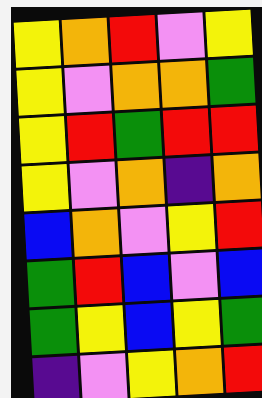[["yellow", "orange", "red", "violet", "yellow"], ["yellow", "violet", "orange", "orange", "green"], ["yellow", "red", "green", "red", "red"], ["yellow", "violet", "orange", "indigo", "orange"], ["blue", "orange", "violet", "yellow", "red"], ["green", "red", "blue", "violet", "blue"], ["green", "yellow", "blue", "yellow", "green"], ["indigo", "violet", "yellow", "orange", "red"]]